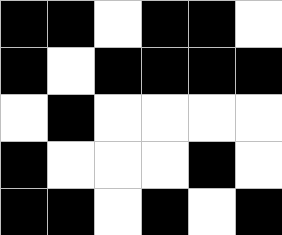[["black", "black", "white", "black", "black", "white"], ["black", "white", "black", "black", "black", "black"], ["white", "black", "white", "white", "white", "white"], ["black", "white", "white", "white", "black", "white"], ["black", "black", "white", "black", "white", "black"]]